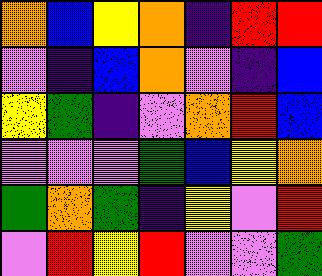[["orange", "blue", "yellow", "orange", "indigo", "red", "red"], ["violet", "indigo", "blue", "orange", "violet", "indigo", "blue"], ["yellow", "green", "indigo", "violet", "orange", "red", "blue"], ["violet", "violet", "violet", "green", "blue", "yellow", "orange"], ["green", "orange", "green", "indigo", "yellow", "violet", "red"], ["violet", "red", "yellow", "red", "violet", "violet", "green"]]